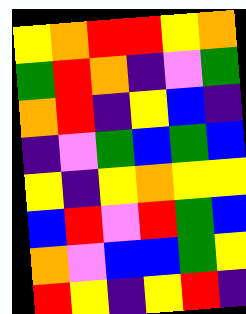[["yellow", "orange", "red", "red", "yellow", "orange"], ["green", "red", "orange", "indigo", "violet", "green"], ["orange", "red", "indigo", "yellow", "blue", "indigo"], ["indigo", "violet", "green", "blue", "green", "blue"], ["yellow", "indigo", "yellow", "orange", "yellow", "yellow"], ["blue", "red", "violet", "red", "green", "blue"], ["orange", "violet", "blue", "blue", "green", "yellow"], ["red", "yellow", "indigo", "yellow", "red", "indigo"]]